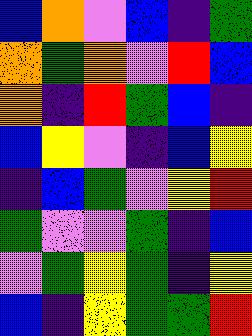[["blue", "orange", "violet", "blue", "indigo", "green"], ["orange", "green", "orange", "violet", "red", "blue"], ["orange", "indigo", "red", "green", "blue", "indigo"], ["blue", "yellow", "violet", "indigo", "blue", "yellow"], ["indigo", "blue", "green", "violet", "yellow", "red"], ["green", "violet", "violet", "green", "indigo", "blue"], ["violet", "green", "yellow", "green", "indigo", "yellow"], ["blue", "indigo", "yellow", "green", "green", "red"]]